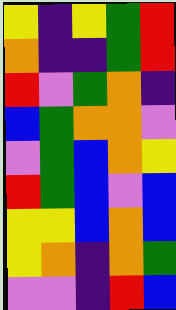[["yellow", "indigo", "yellow", "green", "red"], ["orange", "indigo", "indigo", "green", "red"], ["red", "violet", "green", "orange", "indigo"], ["blue", "green", "orange", "orange", "violet"], ["violet", "green", "blue", "orange", "yellow"], ["red", "green", "blue", "violet", "blue"], ["yellow", "yellow", "blue", "orange", "blue"], ["yellow", "orange", "indigo", "orange", "green"], ["violet", "violet", "indigo", "red", "blue"]]